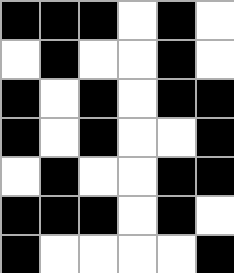[["black", "black", "black", "white", "black", "white"], ["white", "black", "white", "white", "black", "white"], ["black", "white", "black", "white", "black", "black"], ["black", "white", "black", "white", "white", "black"], ["white", "black", "white", "white", "black", "black"], ["black", "black", "black", "white", "black", "white"], ["black", "white", "white", "white", "white", "black"]]